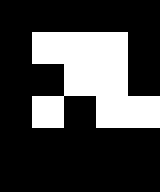[["black", "black", "black", "black", "black"], ["black", "white", "white", "white", "black"], ["black", "black", "white", "white", "black"], ["black", "white", "black", "white", "white"], ["black", "black", "black", "black", "black"], ["black", "black", "black", "black", "black"]]